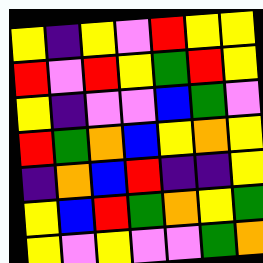[["yellow", "indigo", "yellow", "violet", "red", "yellow", "yellow"], ["red", "violet", "red", "yellow", "green", "red", "yellow"], ["yellow", "indigo", "violet", "violet", "blue", "green", "violet"], ["red", "green", "orange", "blue", "yellow", "orange", "yellow"], ["indigo", "orange", "blue", "red", "indigo", "indigo", "yellow"], ["yellow", "blue", "red", "green", "orange", "yellow", "green"], ["yellow", "violet", "yellow", "violet", "violet", "green", "orange"]]